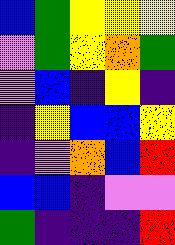[["blue", "green", "yellow", "yellow", "yellow"], ["violet", "green", "yellow", "orange", "green"], ["violet", "blue", "indigo", "yellow", "indigo"], ["indigo", "yellow", "blue", "blue", "yellow"], ["indigo", "violet", "orange", "blue", "red"], ["blue", "blue", "indigo", "violet", "violet"], ["green", "indigo", "indigo", "indigo", "red"]]